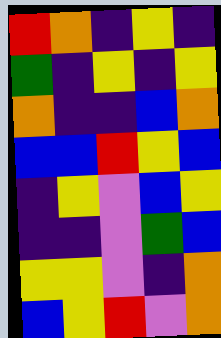[["red", "orange", "indigo", "yellow", "indigo"], ["green", "indigo", "yellow", "indigo", "yellow"], ["orange", "indigo", "indigo", "blue", "orange"], ["blue", "blue", "red", "yellow", "blue"], ["indigo", "yellow", "violet", "blue", "yellow"], ["indigo", "indigo", "violet", "green", "blue"], ["yellow", "yellow", "violet", "indigo", "orange"], ["blue", "yellow", "red", "violet", "orange"]]